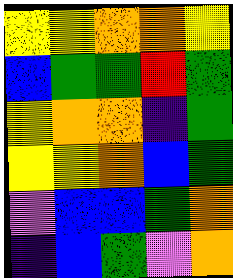[["yellow", "yellow", "orange", "orange", "yellow"], ["blue", "green", "green", "red", "green"], ["yellow", "orange", "orange", "indigo", "green"], ["yellow", "yellow", "orange", "blue", "green"], ["violet", "blue", "blue", "green", "orange"], ["indigo", "blue", "green", "violet", "orange"]]